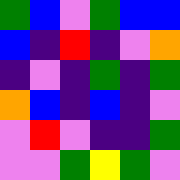[["green", "blue", "violet", "green", "blue", "blue"], ["blue", "indigo", "red", "indigo", "violet", "orange"], ["indigo", "violet", "indigo", "green", "indigo", "green"], ["orange", "blue", "indigo", "blue", "indigo", "violet"], ["violet", "red", "violet", "indigo", "indigo", "green"], ["violet", "violet", "green", "yellow", "green", "violet"]]